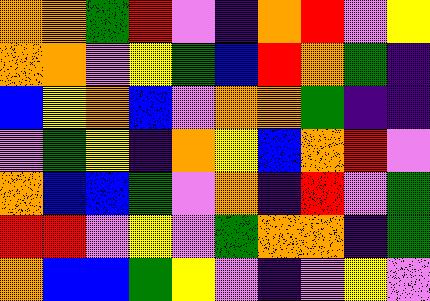[["orange", "orange", "green", "red", "violet", "indigo", "orange", "red", "violet", "yellow"], ["orange", "orange", "violet", "yellow", "green", "blue", "red", "orange", "green", "indigo"], ["blue", "yellow", "orange", "blue", "violet", "orange", "orange", "green", "indigo", "indigo"], ["violet", "green", "yellow", "indigo", "orange", "yellow", "blue", "orange", "red", "violet"], ["orange", "blue", "blue", "green", "violet", "orange", "indigo", "red", "violet", "green"], ["red", "red", "violet", "yellow", "violet", "green", "orange", "orange", "indigo", "green"], ["orange", "blue", "blue", "green", "yellow", "violet", "indigo", "violet", "yellow", "violet"]]